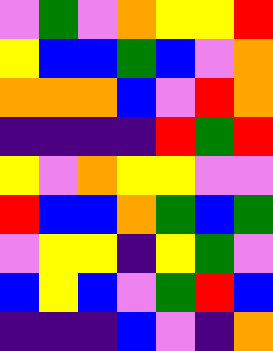[["violet", "green", "violet", "orange", "yellow", "yellow", "red"], ["yellow", "blue", "blue", "green", "blue", "violet", "orange"], ["orange", "orange", "orange", "blue", "violet", "red", "orange"], ["indigo", "indigo", "indigo", "indigo", "red", "green", "red"], ["yellow", "violet", "orange", "yellow", "yellow", "violet", "violet"], ["red", "blue", "blue", "orange", "green", "blue", "green"], ["violet", "yellow", "yellow", "indigo", "yellow", "green", "violet"], ["blue", "yellow", "blue", "violet", "green", "red", "blue"], ["indigo", "indigo", "indigo", "blue", "violet", "indigo", "orange"]]